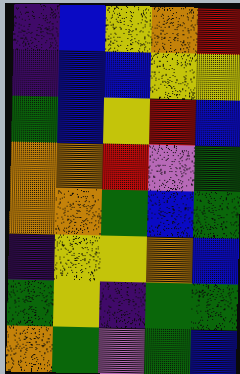[["indigo", "blue", "yellow", "orange", "red"], ["indigo", "blue", "blue", "yellow", "yellow"], ["green", "blue", "yellow", "red", "blue"], ["orange", "orange", "red", "violet", "green"], ["orange", "orange", "green", "blue", "green"], ["indigo", "yellow", "yellow", "orange", "blue"], ["green", "yellow", "indigo", "green", "green"], ["orange", "green", "violet", "green", "blue"]]